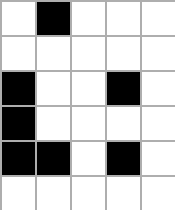[["white", "black", "white", "white", "white"], ["white", "white", "white", "white", "white"], ["black", "white", "white", "black", "white"], ["black", "white", "white", "white", "white"], ["black", "black", "white", "black", "white"], ["white", "white", "white", "white", "white"]]